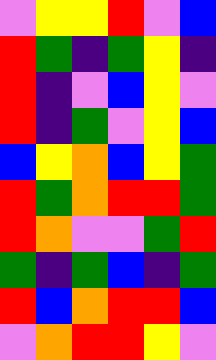[["violet", "yellow", "yellow", "red", "violet", "blue"], ["red", "green", "indigo", "green", "yellow", "indigo"], ["red", "indigo", "violet", "blue", "yellow", "violet"], ["red", "indigo", "green", "violet", "yellow", "blue"], ["blue", "yellow", "orange", "blue", "yellow", "green"], ["red", "green", "orange", "red", "red", "green"], ["red", "orange", "violet", "violet", "green", "red"], ["green", "indigo", "green", "blue", "indigo", "green"], ["red", "blue", "orange", "red", "red", "blue"], ["violet", "orange", "red", "red", "yellow", "violet"]]